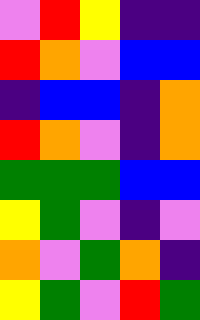[["violet", "red", "yellow", "indigo", "indigo"], ["red", "orange", "violet", "blue", "blue"], ["indigo", "blue", "blue", "indigo", "orange"], ["red", "orange", "violet", "indigo", "orange"], ["green", "green", "green", "blue", "blue"], ["yellow", "green", "violet", "indigo", "violet"], ["orange", "violet", "green", "orange", "indigo"], ["yellow", "green", "violet", "red", "green"]]